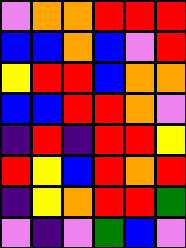[["violet", "orange", "orange", "red", "red", "red"], ["blue", "blue", "orange", "blue", "violet", "red"], ["yellow", "red", "red", "blue", "orange", "orange"], ["blue", "blue", "red", "red", "orange", "violet"], ["indigo", "red", "indigo", "red", "red", "yellow"], ["red", "yellow", "blue", "red", "orange", "red"], ["indigo", "yellow", "orange", "red", "red", "green"], ["violet", "indigo", "violet", "green", "blue", "violet"]]